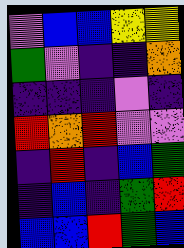[["violet", "blue", "blue", "yellow", "yellow"], ["green", "violet", "indigo", "indigo", "orange"], ["indigo", "indigo", "indigo", "violet", "indigo"], ["red", "orange", "red", "violet", "violet"], ["indigo", "red", "indigo", "blue", "green"], ["indigo", "blue", "indigo", "green", "red"], ["blue", "blue", "red", "green", "blue"]]